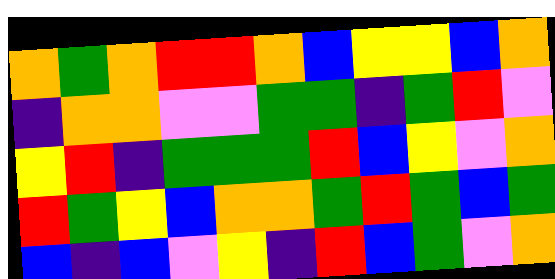[["orange", "green", "orange", "red", "red", "orange", "blue", "yellow", "yellow", "blue", "orange"], ["indigo", "orange", "orange", "violet", "violet", "green", "green", "indigo", "green", "red", "violet"], ["yellow", "red", "indigo", "green", "green", "green", "red", "blue", "yellow", "violet", "orange"], ["red", "green", "yellow", "blue", "orange", "orange", "green", "red", "green", "blue", "green"], ["blue", "indigo", "blue", "violet", "yellow", "indigo", "red", "blue", "green", "violet", "orange"]]